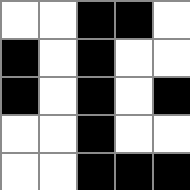[["white", "white", "black", "black", "white"], ["black", "white", "black", "white", "white"], ["black", "white", "black", "white", "black"], ["white", "white", "black", "white", "white"], ["white", "white", "black", "black", "black"]]